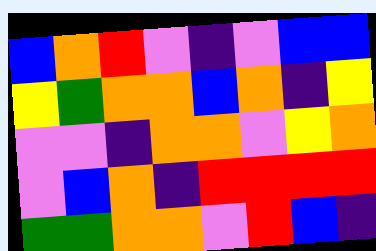[["blue", "orange", "red", "violet", "indigo", "violet", "blue", "blue"], ["yellow", "green", "orange", "orange", "blue", "orange", "indigo", "yellow"], ["violet", "violet", "indigo", "orange", "orange", "violet", "yellow", "orange"], ["violet", "blue", "orange", "indigo", "red", "red", "red", "red"], ["green", "green", "orange", "orange", "violet", "red", "blue", "indigo"]]